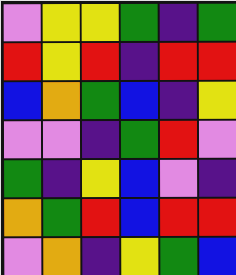[["violet", "yellow", "yellow", "green", "indigo", "green"], ["red", "yellow", "red", "indigo", "red", "red"], ["blue", "orange", "green", "blue", "indigo", "yellow"], ["violet", "violet", "indigo", "green", "red", "violet"], ["green", "indigo", "yellow", "blue", "violet", "indigo"], ["orange", "green", "red", "blue", "red", "red"], ["violet", "orange", "indigo", "yellow", "green", "blue"]]